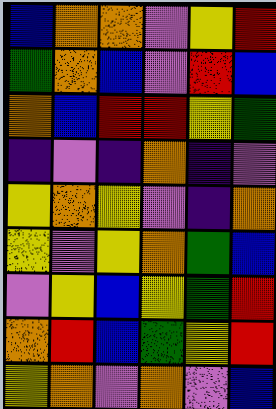[["blue", "orange", "orange", "violet", "yellow", "red"], ["green", "orange", "blue", "violet", "red", "blue"], ["orange", "blue", "red", "red", "yellow", "green"], ["indigo", "violet", "indigo", "orange", "indigo", "violet"], ["yellow", "orange", "yellow", "violet", "indigo", "orange"], ["yellow", "violet", "yellow", "orange", "green", "blue"], ["violet", "yellow", "blue", "yellow", "green", "red"], ["orange", "red", "blue", "green", "yellow", "red"], ["yellow", "orange", "violet", "orange", "violet", "blue"]]